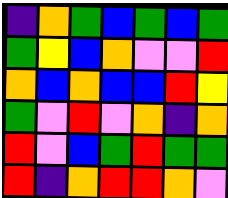[["indigo", "orange", "green", "blue", "green", "blue", "green"], ["green", "yellow", "blue", "orange", "violet", "violet", "red"], ["orange", "blue", "orange", "blue", "blue", "red", "yellow"], ["green", "violet", "red", "violet", "orange", "indigo", "orange"], ["red", "violet", "blue", "green", "red", "green", "green"], ["red", "indigo", "orange", "red", "red", "orange", "violet"]]